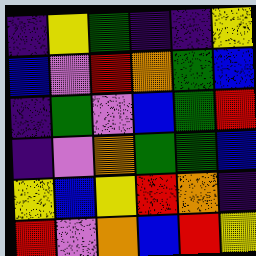[["indigo", "yellow", "green", "indigo", "indigo", "yellow"], ["blue", "violet", "red", "orange", "green", "blue"], ["indigo", "green", "violet", "blue", "green", "red"], ["indigo", "violet", "orange", "green", "green", "blue"], ["yellow", "blue", "yellow", "red", "orange", "indigo"], ["red", "violet", "orange", "blue", "red", "yellow"]]